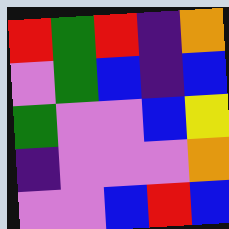[["red", "green", "red", "indigo", "orange"], ["violet", "green", "blue", "indigo", "blue"], ["green", "violet", "violet", "blue", "yellow"], ["indigo", "violet", "violet", "violet", "orange"], ["violet", "violet", "blue", "red", "blue"]]